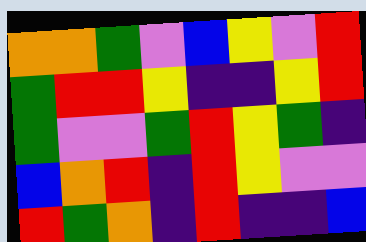[["orange", "orange", "green", "violet", "blue", "yellow", "violet", "red"], ["green", "red", "red", "yellow", "indigo", "indigo", "yellow", "red"], ["green", "violet", "violet", "green", "red", "yellow", "green", "indigo"], ["blue", "orange", "red", "indigo", "red", "yellow", "violet", "violet"], ["red", "green", "orange", "indigo", "red", "indigo", "indigo", "blue"]]